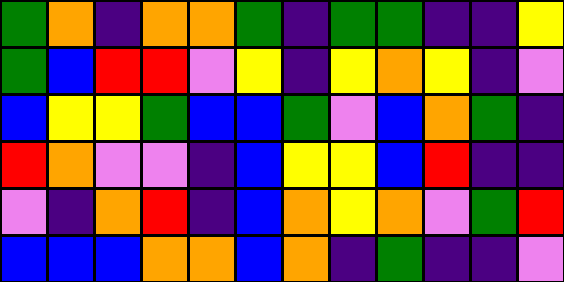[["green", "orange", "indigo", "orange", "orange", "green", "indigo", "green", "green", "indigo", "indigo", "yellow"], ["green", "blue", "red", "red", "violet", "yellow", "indigo", "yellow", "orange", "yellow", "indigo", "violet"], ["blue", "yellow", "yellow", "green", "blue", "blue", "green", "violet", "blue", "orange", "green", "indigo"], ["red", "orange", "violet", "violet", "indigo", "blue", "yellow", "yellow", "blue", "red", "indigo", "indigo"], ["violet", "indigo", "orange", "red", "indigo", "blue", "orange", "yellow", "orange", "violet", "green", "red"], ["blue", "blue", "blue", "orange", "orange", "blue", "orange", "indigo", "green", "indigo", "indigo", "violet"]]